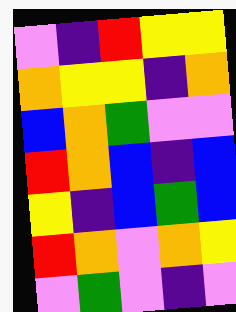[["violet", "indigo", "red", "yellow", "yellow"], ["orange", "yellow", "yellow", "indigo", "orange"], ["blue", "orange", "green", "violet", "violet"], ["red", "orange", "blue", "indigo", "blue"], ["yellow", "indigo", "blue", "green", "blue"], ["red", "orange", "violet", "orange", "yellow"], ["violet", "green", "violet", "indigo", "violet"]]